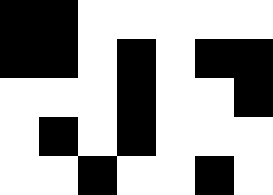[["black", "black", "white", "white", "white", "white", "white"], ["black", "black", "white", "black", "white", "black", "black"], ["white", "white", "white", "black", "white", "white", "black"], ["white", "black", "white", "black", "white", "white", "white"], ["white", "white", "black", "white", "white", "black", "white"]]